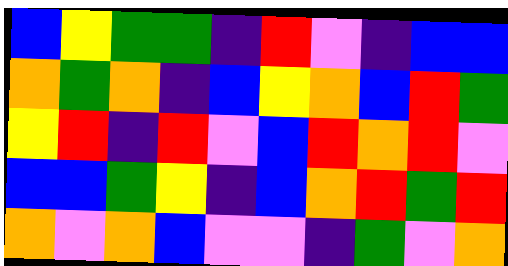[["blue", "yellow", "green", "green", "indigo", "red", "violet", "indigo", "blue", "blue"], ["orange", "green", "orange", "indigo", "blue", "yellow", "orange", "blue", "red", "green"], ["yellow", "red", "indigo", "red", "violet", "blue", "red", "orange", "red", "violet"], ["blue", "blue", "green", "yellow", "indigo", "blue", "orange", "red", "green", "red"], ["orange", "violet", "orange", "blue", "violet", "violet", "indigo", "green", "violet", "orange"]]